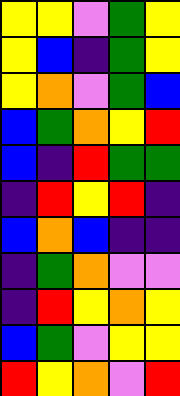[["yellow", "yellow", "violet", "green", "yellow"], ["yellow", "blue", "indigo", "green", "yellow"], ["yellow", "orange", "violet", "green", "blue"], ["blue", "green", "orange", "yellow", "red"], ["blue", "indigo", "red", "green", "green"], ["indigo", "red", "yellow", "red", "indigo"], ["blue", "orange", "blue", "indigo", "indigo"], ["indigo", "green", "orange", "violet", "violet"], ["indigo", "red", "yellow", "orange", "yellow"], ["blue", "green", "violet", "yellow", "yellow"], ["red", "yellow", "orange", "violet", "red"]]